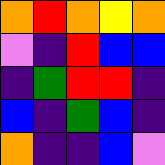[["orange", "red", "orange", "yellow", "orange"], ["violet", "indigo", "red", "blue", "blue"], ["indigo", "green", "red", "red", "indigo"], ["blue", "indigo", "green", "blue", "indigo"], ["orange", "indigo", "indigo", "blue", "violet"]]